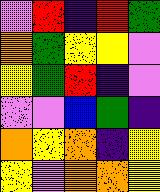[["violet", "red", "indigo", "red", "green"], ["orange", "green", "yellow", "yellow", "violet"], ["yellow", "green", "red", "indigo", "violet"], ["violet", "violet", "blue", "green", "indigo"], ["orange", "yellow", "orange", "indigo", "yellow"], ["yellow", "violet", "orange", "orange", "yellow"]]